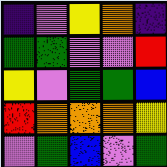[["indigo", "violet", "yellow", "orange", "indigo"], ["green", "green", "violet", "violet", "red"], ["yellow", "violet", "green", "green", "blue"], ["red", "orange", "orange", "orange", "yellow"], ["violet", "green", "blue", "violet", "green"]]